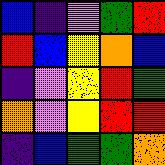[["blue", "indigo", "violet", "green", "red"], ["red", "blue", "yellow", "orange", "blue"], ["indigo", "violet", "yellow", "red", "green"], ["orange", "violet", "yellow", "red", "red"], ["indigo", "blue", "green", "green", "orange"]]